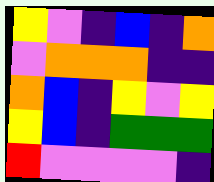[["yellow", "violet", "indigo", "blue", "indigo", "orange"], ["violet", "orange", "orange", "orange", "indigo", "indigo"], ["orange", "blue", "indigo", "yellow", "violet", "yellow"], ["yellow", "blue", "indigo", "green", "green", "green"], ["red", "violet", "violet", "violet", "violet", "indigo"]]